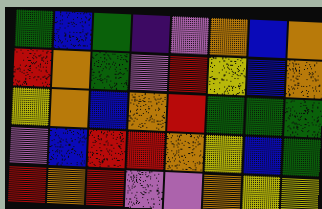[["green", "blue", "green", "indigo", "violet", "orange", "blue", "orange"], ["red", "orange", "green", "violet", "red", "yellow", "blue", "orange"], ["yellow", "orange", "blue", "orange", "red", "green", "green", "green"], ["violet", "blue", "red", "red", "orange", "yellow", "blue", "green"], ["red", "orange", "red", "violet", "violet", "orange", "yellow", "yellow"]]